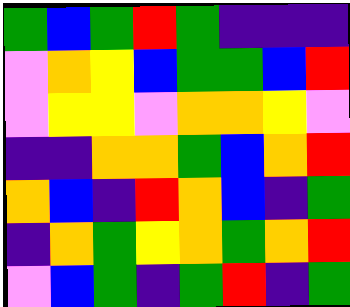[["green", "blue", "green", "red", "green", "indigo", "indigo", "indigo"], ["violet", "orange", "yellow", "blue", "green", "green", "blue", "red"], ["violet", "yellow", "yellow", "violet", "orange", "orange", "yellow", "violet"], ["indigo", "indigo", "orange", "orange", "green", "blue", "orange", "red"], ["orange", "blue", "indigo", "red", "orange", "blue", "indigo", "green"], ["indigo", "orange", "green", "yellow", "orange", "green", "orange", "red"], ["violet", "blue", "green", "indigo", "green", "red", "indigo", "green"]]